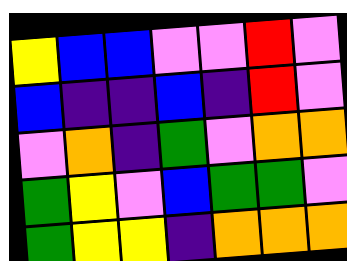[["yellow", "blue", "blue", "violet", "violet", "red", "violet"], ["blue", "indigo", "indigo", "blue", "indigo", "red", "violet"], ["violet", "orange", "indigo", "green", "violet", "orange", "orange"], ["green", "yellow", "violet", "blue", "green", "green", "violet"], ["green", "yellow", "yellow", "indigo", "orange", "orange", "orange"]]